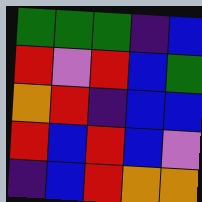[["green", "green", "green", "indigo", "blue"], ["red", "violet", "red", "blue", "green"], ["orange", "red", "indigo", "blue", "blue"], ["red", "blue", "red", "blue", "violet"], ["indigo", "blue", "red", "orange", "orange"]]